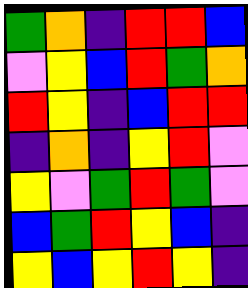[["green", "orange", "indigo", "red", "red", "blue"], ["violet", "yellow", "blue", "red", "green", "orange"], ["red", "yellow", "indigo", "blue", "red", "red"], ["indigo", "orange", "indigo", "yellow", "red", "violet"], ["yellow", "violet", "green", "red", "green", "violet"], ["blue", "green", "red", "yellow", "blue", "indigo"], ["yellow", "blue", "yellow", "red", "yellow", "indigo"]]